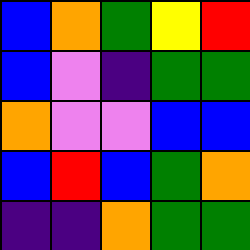[["blue", "orange", "green", "yellow", "red"], ["blue", "violet", "indigo", "green", "green"], ["orange", "violet", "violet", "blue", "blue"], ["blue", "red", "blue", "green", "orange"], ["indigo", "indigo", "orange", "green", "green"]]